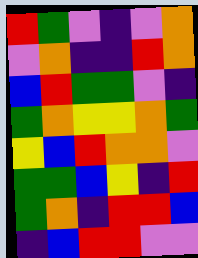[["red", "green", "violet", "indigo", "violet", "orange"], ["violet", "orange", "indigo", "indigo", "red", "orange"], ["blue", "red", "green", "green", "violet", "indigo"], ["green", "orange", "yellow", "yellow", "orange", "green"], ["yellow", "blue", "red", "orange", "orange", "violet"], ["green", "green", "blue", "yellow", "indigo", "red"], ["green", "orange", "indigo", "red", "red", "blue"], ["indigo", "blue", "red", "red", "violet", "violet"]]